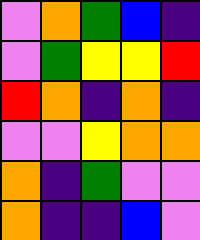[["violet", "orange", "green", "blue", "indigo"], ["violet", "green", "yellow", "yellow", "red"], ["red", "orange", "indigo", "orange", "indigo"], ["violet", "violet", "yellow", "orange", "orange"], ["orange", "indigo", "green", "violet", "violet"], ["orange", "indigo", "indigo", "blue", "violet"]]